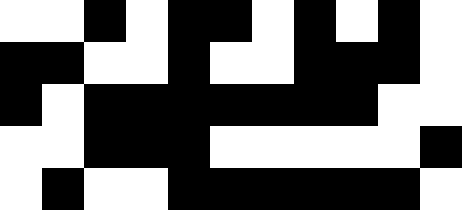[["white", "white", "black", "white", "black", "black", "white", "black", "white", "black", "white"], ["black", "black", "white", "white", "black", "white", "white", "black", "black", "black", "white"], ["black", "white", "black", "black", "black", "black", "black", "black", "black", "white", "white"], ["white", "white", "black", "black", "black", "white", "white", "white", "white", "white", "black"], ["white", "black", "white", "white", "black", "black", "black", "black", "black", "black", "white"]]